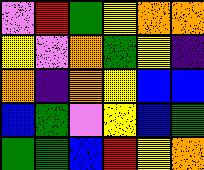[["violet", "red", "green", "yellow", "orange", "orange"], ["yellow", "violet", "orange", "green", "yellow", "indigo"], ["orange", "indigo", "orange", "yellow", "blue", "blue"], ["blue", "green", "violet", "yellow", "blue", "green"], ["green", "green", "blue", "red", "yellow", "orange"]]